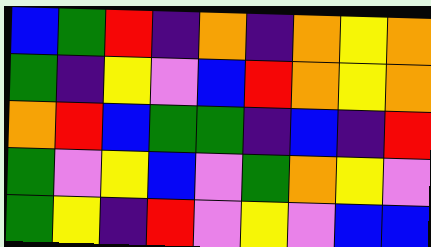[["blue", "green", "red", "indigo", "orange", "indigo", "orange", "yellow", "orange"], ["green", "indigo", "yellow", "violet", "blue", "red", "orange", "yellow", "orange"], ["orange", "red", "blue", "green", "green", "indigo", "blue", "indigo", "red"], ["green", "violet", "yellow", "blue", "violet", "green", "orange", "yellow", "violet"], ["green", "yellow", "indigo", "red", "violet", "yellow", "violet", "blue", "blue"]]